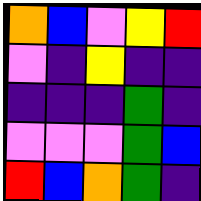[["orange", "blue", "violet", "yellow", "red"], ["violet", "indigo", "yellow", "indigo", "indigo"], ["indigo", "indigo", "indigo", "green", "indigo"], ["violet", "violet", "violet", "green", "blue"], ["red", "blue", "orange", "green", "indigo"]]